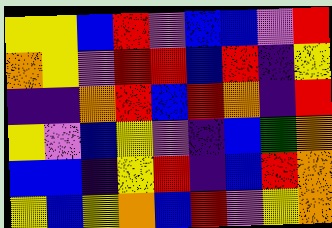[["yellow", "yellow", "blue", "red", "violet", "blue", "blue", "violet", "red"], ["orange", "yellow", "violet", "red", "red", "blue", "red", "indigo", "yellow"], ["indigo", "indigo", "orange", "red", "blue", "red", "orange", "indigo", "red"], ["yellow", "violet", "blue", "yellow", "violet", "indigo", "blue", "green", "orange"], ["blue", "blue", "indigo", "yellow", "red", "indigo", "blue", "red", "orange"], ["yellow", "blue", "yellow", "orange", "blue", "red", "violet", "yellow", "orange"]]